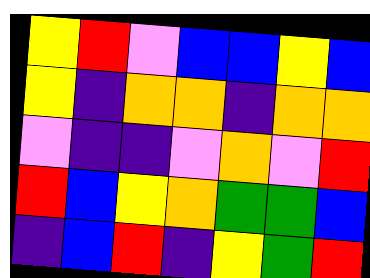[["yellow", "red", "violet", "blue", "blue", "yellow", "blue"], ["yellow", "indigo", "orange", "orange", "indigo", "orange", "orange"], ["violet", "indigo", "indigo", "violet", "orange", "violet", "red"], ["red", "blue", "yellow", "orange", "green", "green", "blue"], ["indigo", "blue", "red", "indigo", "yellow", "green", "red"]]